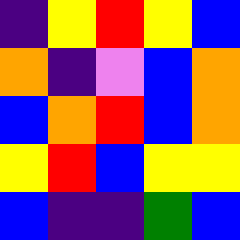[["indigo", "yellow", "red", "yellow", "blue"], ["orange", "indigo", "violet", "blue", "orange"], ["blue", "orange", "red", "blue", "orange"], ["yellow", "red", "blue", "yellow", "yellow"], ["blue", "indigo", "indigo", "green", "blue"]]